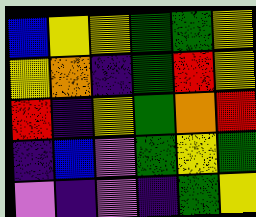[["blue", "yellow", "yellow", "green", "green", "yellow"], ["yellow", "orange", "indigo", "green", "red", "yellow"], ["red", "indigo", "yellow", "green", "orange", "red"], ["indigo", "blue", "violet", "green", "yellow", "green"], ["violet", "indigo", "violet", "indigo", "green", "yellow"]]